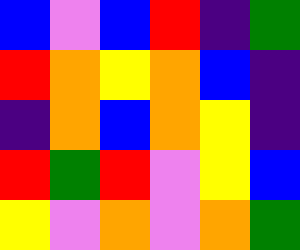[["blue", "violet", "blue", "red", "indigo", "green"], ["red", "orange", "yellow", "orange", "blue", "indigo"], ["indigo", "orange", "blue", "orange", "yellow", "indigo"], ["red", "green", "red", "violet", "yellow", "blue"], ["yellow", "violet", "orange", "violet", "orange", "green"]]